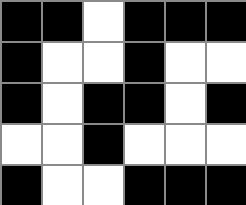[["black", "black", "white", "black", "black", "black"], ["black", "white", "white", "black", "white", "white"], ["black", "white", "black", "black", "white", "black"], ["white", "white", "black", "white", "white", "white"], ["black", "white", "white", "black", "black", "black"]]